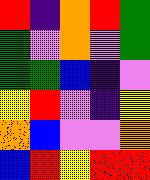[["red", "indigo", "orange", "red", "green"], ["green", "violet", "orange", "violet", "green"], ["green", "green", "blue", "indigo", "violet"], ["yellow", "red", "violet", "indigo", "yellow"], ["orange", "blue", "violet", "violet", "orange"], ["blue", "red", "yellow", "red", "red"]]